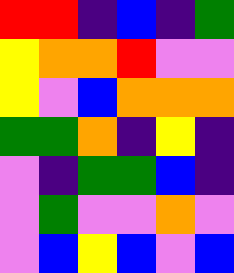[["red", "red", "indigo", "blue", "indigo", "green"], ["yellow", "orange", "orange", "red", "violet", "violet"], ["yellow", "violet", "blue", "orange", "orange", "orange"], ["green", "green", "orange", "indigo", "yellow", "indigo"], ["violet", "indigo", "green", "green", "blue", "indigo"], ["violet", "green", "violet", "violet", "orange", "violet"], ["violet", "blue", "yellow", "blue", "violet", "blue"]]